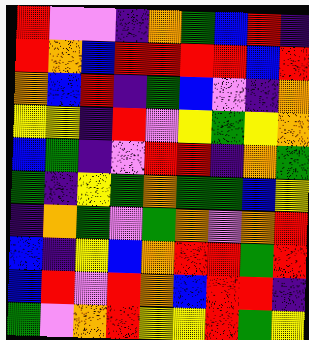[["red", "violet", "violet", "indigo", "orange", "green", "blue", "red", "indigo"], ["red", "orange", "blue", "red", "red", "red", "red", "blue", "red"], ["orange", "blue", "red", "indigo", "green", "blue", "violet", "indigo", "orange"], ["yellow", "yellow", "indigo", "red", "violet", "yellow", "green", "yellow", "orange"], ["blue", "green", "indigo", "violet", "red", "red", "indigo", "orange", "green"], ["green", "indigo", "yellow", "green", "orange", "green", "green", "blue", "yellow"], ["indigo", "orange", "green", "violet", "green", "orange", "violet", "orange", "red"], ["blue", "indigo", "yellow", "blue", "orange", "red", "red", "green", "red"], ["blue", "red", "violet", "red", "orange", "blue", "red", "red", "indigo"], ["green", "violet", "orange", "red", "yellow", "yellow", "red", "green", "yellow"]]